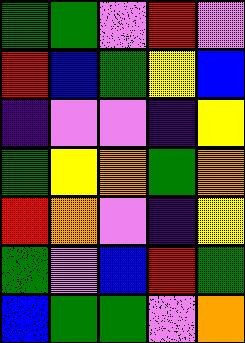[["green", "green", "violet", "red", "violet"], ["red", "blue", "green", "yellow", "blue"], ["indigo", "violet", "violet", "indigo", "yellow"], ["green", "yellow", "orange", "green", "orange"], ["red", "orange", "violet", "indigo", "yellow"], ["green", "violet", "blue", "red", "green"], ["blue", "green", "green", "violet", "orange"]]